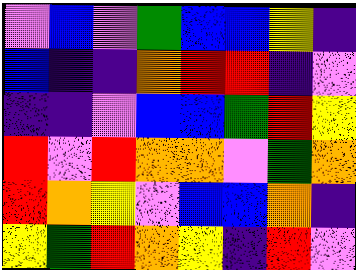[["violet", "blue", "violet", "green", "blue", "blue", "yellow", "indigo"], ["blue", "indigo", "indigo", "orange", "red", "red", "indigo", "violet"], ["indigo", "indigo", "violet", "blue", "blue", "green", "red", "yellow"], ["red", "violet", "red", "orange", "orange", "violet", "green", "orange"], ["red", "orange", "yellow", "violet", "blue", "blue", "orange", "indigo"], ["yellow", "green", "red", "orange", "yellow", "indigo", "red", "violet"]]